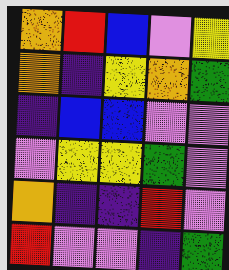[["orange", "red", "blue", "violet", "yellow"], ["orange", "indigo", "yellow", "orange", "green"], ["indigo", "blue", "blue", "violet", "violet"], ["violet", "yellow", "yellow", "green", "violet"], ["orange", "indigo", "indigo", "red", "violet"], ["red", "violet", "violet", "indigo", "green"]]